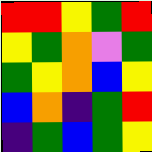[["red", "red", "yellow", "green", "red"], ["yellow", "green", "orange", "violet", "green"], ["green", "yellow", "orange", "blue", "yellow"], ["blue", "orange", "indigo", "green", "red"], ["indigo", "green", "blue", "green", "yellow"]]